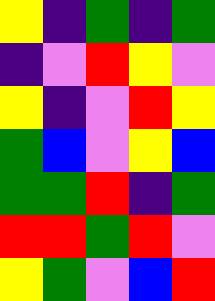[["yellow", "indigo", "green", "indigo", "green"], ["indigo", "violet", "red", "yellow", "violet"], ["yellow", "indigo", "violet", "red", "yellow"], ["green", "blue", "violet", "yellow", "blue"], ["green", "green", "red", "indigo", "green"], ["red", "red", "green", "red", "violet"], ["yellow", "green", "violet", "blue", "red"]]